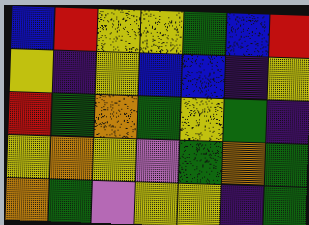[["blue", "red", "yellow", "yellow", "green", "blue", "red"], ["yellow", "indigo", "yellow", "blue", "blue", "indigo", "yellow"], ["red", "green", "orange", "green", "yellow", "green", "indigo"], ["yellow", "orange", "yellow", "violet", "green", "orange", "green"], ["orange", "green", "violet", "yellow", "yellow", "indigo", "green"]]